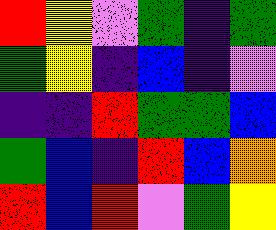[["red", "yellow", "violet", "green", "indigo", "green"], ["green", "yellow", "indigo", "blue", "indigo", "violet"], ["indigo", "indigo", "red", "green", "green", "blue"], ["green", "blue", "indigo", "red", "blue", "orange"], ["red", "blue", "red", "violet", "green", "yellow"]]